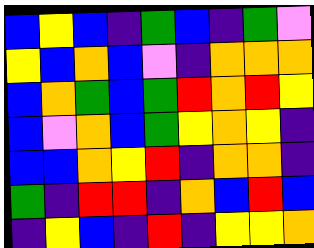[["blue", "yellow", "blue", "indigo", "green", "blue", "indigo", "green", "violet"], ["yellow", "blue", "orange", "blue", "violet", "indigo", "orange", "orange", "orange"], ["blue", "orange", "green", "blue", "green", "red", "orange", "red", "yellow"], ["blue", "violet", "orange", "blue", "green", "yellow", "orange", "yellow", "indigo"], ["blue", "blue", "orange", "yellow", "red", "indigo", "orange", "orange", "indigo"], ["green", "indigo", "red", "red", "indigo", "orange", "blue", "red", "blue"], ["indigo", "yellow", "blue", "indigo", "red", "indigo", "yellow", "yellow", "orange"]]